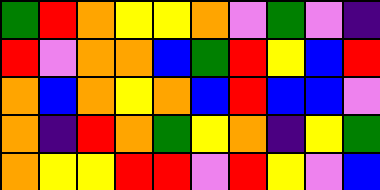[["green", "red", "orange", "yellow", "yellow", "orange", "violet", "green", "violet", "indigo"], ["red", "violet", "orange", "orange", "blue", "green", "red", "yellow", "blue", "red"], ["orange", "blue", "orange", "yellow", "orange", "blue", "red", "blue", "blue", "violet"], ["orange", "indigo", "red", "orange", "green", "yellow", "orange", "indigo", "yellow", "green"], ["orange", "yellow", "yellow", "red", "red", "violet", "red", "yellow", "violet", "blue"]]